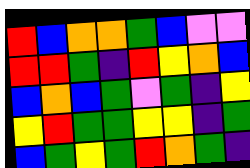[["red", "blue", "orange", "orange", "green", "blue", "violet", "violet"], ["red", "red", "green", "indigo", "red", "yellow", "orange", "blue"], ["blue", "orange", "blue", "green", "violet", "green", "indigo", "yellow"], ["yellow", "red", "green", "green", "yellow", "yellow", "indigo", "green"], ["blue", "green", "yellow", "green", "red", "orange", "green", "indigo"]]